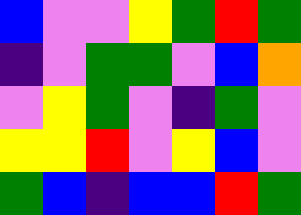[["blue", "violet", "violet", "yellow", "green", "red", "green"], ["indigo", "violet", "green", "green", "violet", "blue", "orange"], ["violet", "yellow", "green", "violet", "indigo", "green", "violet"], ["yellow", "yellow", "red", "violet", "yellow", "blue", "violet"], ["green", "blue", "indigo", "blue", "blue", "red", "green"]]